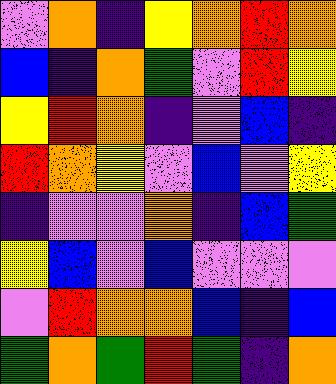[["violet", "orange", "indigo", "yellow", "orange", "red", "orange"], ["blue", "indigo", "orange", "green", "violet", "red", "yellow"], ["yellow", "red", "orange", "indigo", "violet", "blue", "indigo"], ["red", "orange", "yellow", "violet", "blue", "violet", "yellow"], ["indigo", "violet", "violet", "orange", "indigo", "blue", "green"], ["yellow", "blue", "violet", "blue", "violet", "violet", "violet"], ["violet", "red", "orange", "orange", "blue", "indigo", "blue"], ["green", "orange", "green", "red", "green", "indigo", "orange"]]